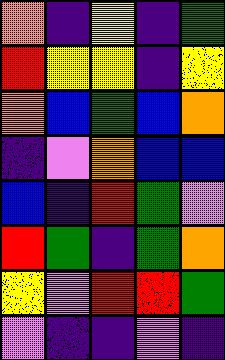[["orange", "indigo", "yellow", "indigo", "green"], ["red", "yellow", "yellow", "indigo", "yellow"], ["orange", "blue", "green", "blue", "orange"], ["indigo", "violet", "orange", "blue", "blue"], ["blue", "indigo", "red", "green", "violet"], ["red", "green", "indigo", "green", "orange"], ["yellow", "violet", "red", "red", "green"], ["violet", "indigo", "indigo", "violet", "indigo"]]